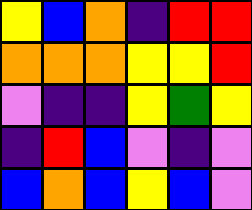[["yellow", "blue", "orange", "indigo", "red", "red"], ["orange", "orange", "orange", "yellow", "yellow", "red"], ["violet", "indigo", "indigo", "yellow", "green", "yellow"], ["indigo", "red", "blue", "violet", "indigo", "violet"], ["blue", "orange", "blue", "yellow", "blue", "violet"]]